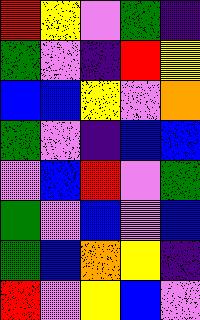[["red", "yellow", "violet", "green", "indigo"], ["green", "violet", "indigo", "red", "yellow"], ["blue", "blue", "yellow", "violet", "orange"], ["green", "violet", "indigo", "blue", "blue"], ["violet", "blue", "red", "violet", "green"], ["green", "violet", "blue", "violet", "blue"], ["green", "blue", "orange", "yellow", "indigo"], ["red", "violet", "yellow", "blue", "violet"]]